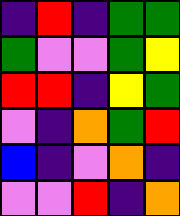[["indigo", "red", "indigo", "green", "green"], ["green", "violet", "violet", "green", "yellow"], ["red", "red", "indigo", "yellow", "green"], ["violet", "indigo", "orange", "green", "red"], ["blue", "indigo", "violet", "orange", "indigo"], ["violet", "violet", "red", "indigo", "orange"]]